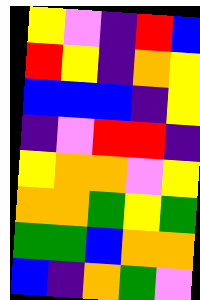[["yellow", "violet", "indigo", "red", "blue"], ["red", "yellow", "indigo", "orange", "yellow"], ["blue", "blue", "blue", "indigo", "yellow"], ["indigo", "violet", "red", "red", "indigo"], ["yellow", "orange", "orange", "violet", "yellow"], ["orange", "orange", "green", "yellow", "green"], ["green", "green", "blue", "orange", "orange"], ["blue", "indigo", "orange", "green", "violet"]]